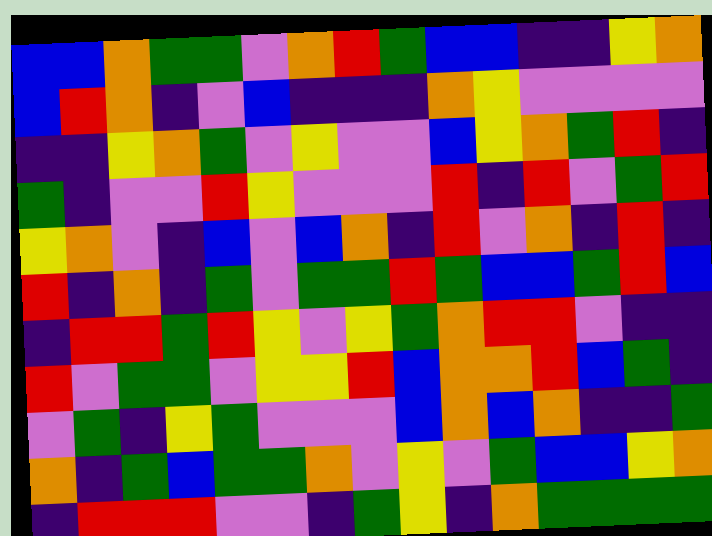[["blue", "blue", "orange", "green", "green", "violet", "orange", "red", "green", "blue", "blue", "indigo", "indigo", "yellow", "orange"], ["blue", "red", "orange", "indigo", "violet", "blue", "indigo", "indigo", "indigo", "orange", "yellow", "violet", "violet", "violet", "violet"], ["indigo", "indigo", "yellow", "orange", "green", "violet", "yellow", "violet", "violet", "blue", "yellow", "orange", "green", "red", "indigo"], ["green", "indigo", "violet", "violet", "red", "yellow", "violet", "violet", "violet", "red", "indigo", "red", "violet", "green", "red"], ["yellow", "orange", "violet", "indigo", "blue", "violet", "blue", "orange", "indigo", "red", "violet", "orange", "indigo", "red", "indigo"], ["red", "indigo", "orange", "indigo", "green", "violet", "green", "green", "red", "green", "blue", "blue", "green", "red", "blue"], ["indigo", "red", "red", "green", "red", "yellow", "violet", "yellow", "green", "orange", "red", "red", "violet", "indigo", "indigo"], ["red", "violet", "green", "green", "violet", "yellow", "yellow", "red", "blue", "orange", "orange", "red", "blue", "green", "indigo"], ["violet", "green", "indigo", "yellow", "green", "violet", "violet", "violet", "blue", "orange", "blue", "orange", "indigo", "indigo", "green"], ["orange", "indigo", "green", "blue", "green", "green", "orange", "violet", "yellow", "violet", "green", "blue", "blue", "yellow", "orange"], ["indigo", "red", "red", "red", "violet", "violet", "indigo", "green", "yellow", "indigo", "orange", "green", "green", "green", "green"]]